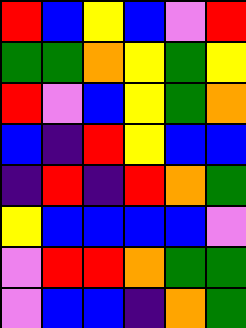[["red", "blue", "yellow", "blue", "violet", "red"], ["green", "green", "orange", "yellow", "green", "yellow"], ["red", "violet", "blue", "yellow", "green", "orange"], ["blue", "indigo", "red", "yellow", "blue", "blue"], ["indigo", "red", "indigo", "red", "orange", "green"], ["yellow", "blue", "blue", "blue", "blue", "violet"], ["violet", "red", "red", "orange", "green", "green"], ["violet", "blue", "blue", "indigo", "orange", "green"]]